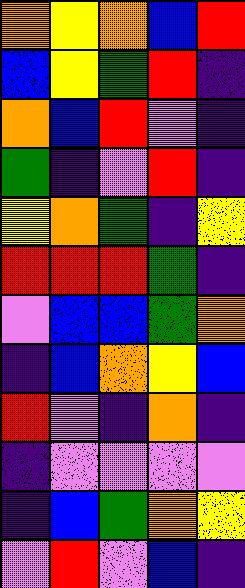[["orange", "yellow", "orange", "blue", "red"], ["blue", "yellow", "green", "red", "indigo"], ["orange", "blue", "red", "violet", "indigo"], ["green", "indigo", "violet", "red", "indigo"], ["yellow", "orange", "green", "indigo", "yellow"], ["red", "red", "red", "green", "indigo"], ["violet", "blue", "blue", "green", "orange"], ["indigo", "blue", "orange", "yellow", "blue"], ["red", "violet", "indigo", "orange", "indigo"], ["indigo", "violet", "violet", "violet", "violet"], ["indigo", "blue", "green", "orange", "yellow"], ["violet", "red", "violet", "blue", "indigo"]]